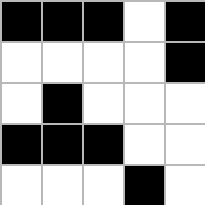[["black", "black", "black", "white", "black"], ["white", "white", "white", "white", "black"], ["white", "black", "white", "white", "white"], ["black", "black", "black", "white", "white"], ["white", "white", "white", "black", "white"]]